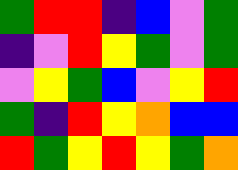[["green", "red", "red", "indigo", "blue", "violet", "green"], ["indigo", "violet", "red", "yellow", "green", "violet", "green"], ["violet", "yellow", "green", "blue", "violet", "yellow", "red"], ["green", "indigo", "red", "yellow", "orange", "blue", "blue"], ["red", "green", "yellow", "red", "yellow", "green", "orange"]]